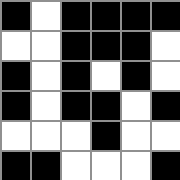[["black", "white", "black", "black", "black", "black"], ["white", "white", "black", "black", "black", "white"], ["black", "white", "black", "white", "black", "white"], ["black", "white", "black", "black", "white", "black"], ["white", "white", "white", "black", "white", "white"], ["black", "black", "white", "white", "white", "black"]]